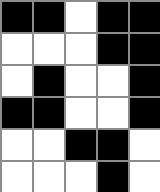[["black", "black", "white", "black", "black"], ["white", "white", "white", "black", "black"], ["white", "black", "white", "white", "black"], ["black", "black", "white", "white", "black"], ["white", "white", "black", "black", "white"], ["white", "white", "white", "black", "white"]]